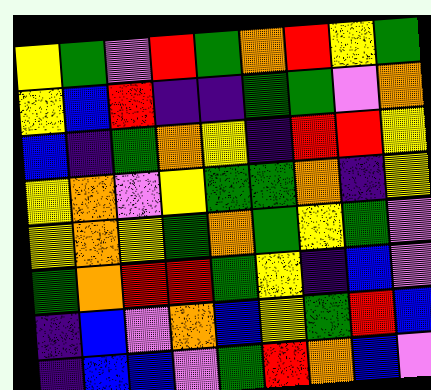[["yellow", "green", "violet", "red", "green", "orange", "red", "yellow", "green"], ["yellow", "blue", "red", "indigo", "indigo", "green", "green", "violet", "orange"], ["blue", "indigo", "green", "orange", "yellow", "indigo", "red", "red", "yellow"], ["yellow", "orange", "violet", "yellow", "green", "green", "orange", "indigo", "yellow"], ["yellow", "orange", "yellow", "green", "orange", "green", "yellow", "green", "violet"], ["green", "orange", "red", "red", "green", "yellow", "indigo", "blue", "violet"], ["indigo", "blue", "violet", "orange", "blue", "yellow", "green", "red", "blue"], ["indigo", "blue", "blue", "violet", "green", "red", "orange", "blue", "violet"]]